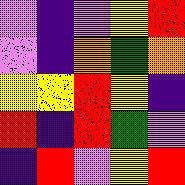[["violet", "indigo", "violet", "yellow", "red"], ["violet", "indigo", "orange", "green", "orange"], ["yellow", "yellow", "red", "yellow", "indigo"], ["red", "indigo", "red", "green", "violet"], ["indigo", "red", "violet", "yellow", "red"]]